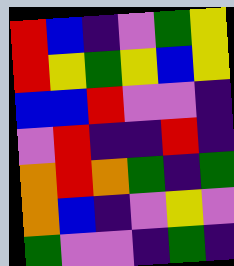[["red", "blue", "indigo", "violet", "green", "yellow"], ["red", "yellow", "green", "yellow", "blue", "yellow"], ["blue", "blue", "red", "violet", "violet", "indigo"], ["violet", "red", "indigo", "indigo", "red", "indigo"], ["orange", "red", "orange", "green", "indigo", "green"], ["orange", "blue", "indigo", "violet", "yellow", "violet"], ["green", "violet", "violet", "indigo", "green", "indigo"]]